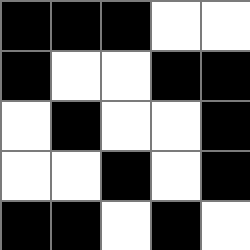[["black", "black", "black", "white", "white"], ["black", "white", "white", "black", "black"], ["white", "black", "white", "white", "black"], ["white", "white", "black", "white", "black"], ["black", "black", "white", "black", "white"]]